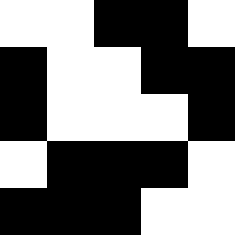[["white", "white", "black", "black", "white"], ["black", "white", "white", "black", "black"], ["black", "white", "white", "white", "black"], ["white", "black", "black", "black", "white"], ["black", "black", "black", "white", "white"]]